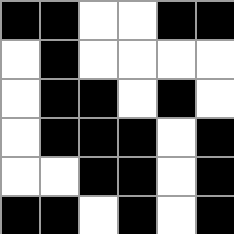[["black", "black", "white", "white", "black", "black"], ["white", "black", "white", "white", "white", "white"], ["white", "black", "black", "white", "black", "white"], ["white", "black", "black", "black", "white", "black"], ["white", "white", "black", "black", "white", "black"], ["black", "black", "white", "black", "white", "black"]]